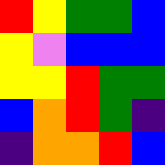[["red", "yellow", "green", "green", "blue"], ["yellow", "violet", "blue", "blue", "blue"], ["yellow", "yellow", "red", "green", "green"], ["blue", "orange", "red", "green", "indigo"], ["indigo", "orange", "orange", "red", "blue"]]